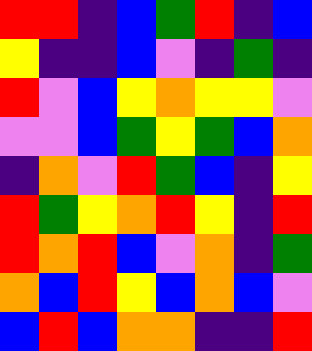[["red", "red", "indigo", "blue", "green", "red", "indigo", "blue"], ["yellow", "indigo", "indigo", "blue", "violet", "indigo", "green", "indigo"], ["red", "violet", "blue", "yellow", "orange", "yellow", "yellow", "violet"], ["violet", "violet", "blue", "green", "yellow", "green", "blue", "orange"], ["indigo", "orange", "violet", "red", "green", "blue", "indigo", "yellow"], ["red", "green", "yellow", "orange", "red", "yellow", "indigo", "red"], ["red", "orange", "red", "blue", "violet", "orange", "indigo", "green"], ["orange", "blue", "red", "yellow", "blue", "orange", "blue", "violet"], ["blue", "red", "blue", "orange", "orange", "indigo", "indigo", "red"]]